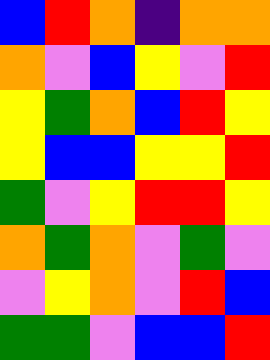[["blue", "red", "orange", "indigo", "orange", "orange"], ["orange", "violet", "blue", "yellow", "violet", "red"], ["yellow", "green", "orange", "blue", "red", "yellow"], ["yellow", "blue", "blue", "yellow", "yellow", "red"], ["green", "violet", "yellow", "red", "red", "yellow"], ["orange", "green", "orange", "violet", "green", "violet"], ["violet", "yellow", "orange", "violet", "red", "blue"], ["green", "green", "violet", "blue", "blue", "red"]]